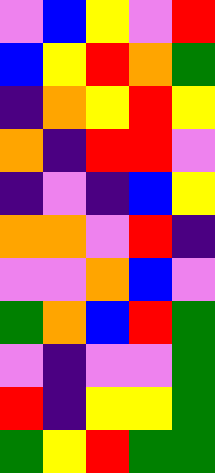[["violet", "blue", "yellow", "violet", "red"], ["blue", "yellow", "red", "orange", "green"], ["indigo", "orange", "yellow", "red", "yellow"], ["orange", "indigo", "red", "red", "violet"], ["indigo", "violet", "indigo", "blue", "yellow"], ["orange", "orange", "violet", "red", "indigo"], ["violet", "violet", "orange", "blue", "violet"], ["green", "orange", "blue", "red", "green"], ["violet", "indigo", "violet", "violet", "green"], ["red", "indigo", "yellow", "yellow", "green"], ["green", "yellow", "red", "green", "green"]]